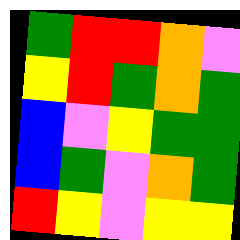[["green", "red", "red", "orange", "violet"], ["yellow", "red", "green", "orange", "green"], ["blue", "violet", "yellow", "green", "green"], ["blue", "green", "violet", "orange", "green"], ["red", "yellow", "violet", "yellow", "yellow"]]